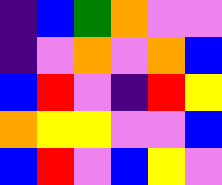[["indigo", "blue", "green", "orange", "violet", "violet"], ["indigo", "violet", "orange", "violet", "orange", "blue"], ["blue", "red", "violet", "indigo", "red", "yellow"], ["orange", "yellow", "yellow", "violet", "violet", "blue"], ["blue", "red", "violet", "blue", "yellow", "violet"]]